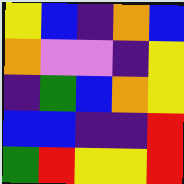[["yellow", "blue", "indigo", "orange", "blue"], ["orange", "violet", "violet", "indigo", "yellow"], ["indigo", "green", "blue", "orange", "yellow"], ["blue", "blue", "indigo", "indigo", "red"], ["green", "red", "yellow", "yellow", "red"]]